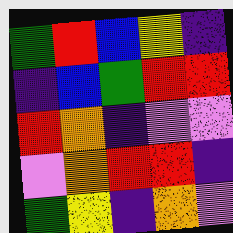[["green", "red", "blue", "yellow", "indigo"], ["indigo", "blue", "green", "red", "red"], ["red", "orange", "indigo", "violet", "violet"], ["violet", "orange", "red", "red", "indigo"], ["green", "yellow", "indigo", "orange", "violet"]]